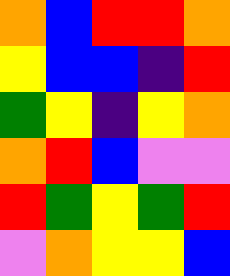[["orange", "blue", "red", "red", "orange"], ["yellow", "blue", "blue", "indigo", "red"], ["green", "yellow", "indigo", "yellow", "orange"], ["orange", "red", "blue", "violet", "violet"], ["red", "green", "yellow", "green", "red"], ["violet", "orange", "yellow", "yellow", "blue"]]